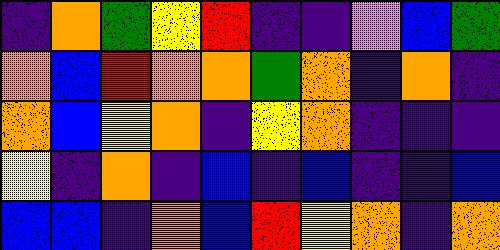[["indigo", "orange", "green", "yellow", "red", "indigo", "indigo", "violet", "blue", "green"], ["orange", "blue", "red", "orange", "orange", "green", "orange", "indigo", "orange", "indigo"], ["orange", "blue", "yellow", "orange", "indigo", "yellow", "orange", "indigo", "indigo", "indigo"], ["yellow", "indigo", "orange", "indigo", "blue", "indigo", "blue", "indigo", "indigo", "blue"], ["blue", "blue", "indigo", "orange", "blue", "red", "yellow", "orange", "indigo", "orange"]]